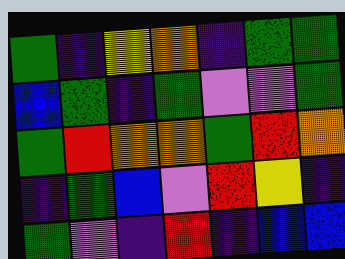[["green", "indigo", "yellow", "orange", "indigo", "green", "green"], ["blue", "green", "indigo", "green", "violet", "violet", "green"], ["green", "red", "orange", "orange", "green", "red", "orange"], ["indigo", "green", "blue", "violet", "red", "yellow", "indigo"], ["green", "violet", "indigo", "red", "indigo", "blue", "blue"]]